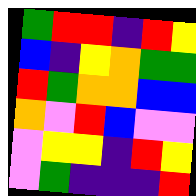[["green", "red", "red", "indigo", "red", "yellow"], ["blue", "indigo", "yellow", "orange", "green", "green"], ["red", "green", "orange", "orange", "blue", "blue"], ["orange", "violet", "red", "blue", "violet", "violet"], ["violet", "yellow", "yellow", "indigo", "red", "yellow"], ["violet", "green", "indigo", "indigo", "indigo", "red"]]